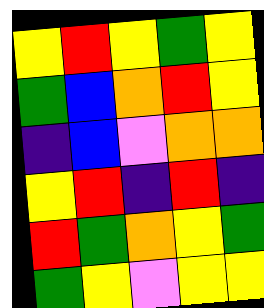[["yellow", "red", "yellow", "green", "yellow"], ["green", "blue", "orange", "red", "yellow"], ["indigo", "blue", "violet", "orange", "orange"], ["yellow", "red", "indigo", "red", "indigo"], ["red", "green", "orange", "yellow", "green"], ["green", "yellow", "violet", "yellow", "yellow"]]